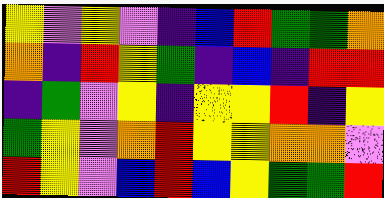[["yellow", "violet", "yellow", "violet", "indigo", "blue", "red", "green", "green", "orange"], ["orange", "indigo", "red", "yellow", "green", "indigo", "blue", "indigo", "red", "red"], ["indigo", "green", "violet", "yellow", "indigo", "yellow", "yellow", "red", "indigo", "yellow"], ["green", "yellow", "violet", "orange", "red", "yellow", "yellow", "orange", "orange", "violet"], ["red", "yellow", "violet", "blue", "red", "blue", "yellow", "green", "green", "red"]]